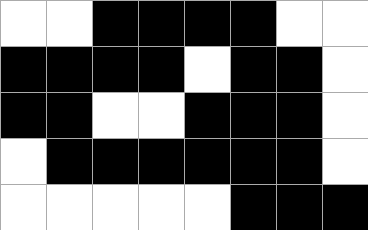[["white", "white", "black", "black", "black", "black", "white", "white"], ["black", "black", "black", "black", "white", "black", "black", "white"], ["black", "black", "white", "white", "black", "black", "black", "white"], ["white", "black", "black", "black", "black", "black", "black", "white"], ["white", "white", "white", "white", "white", "black", "black", "black"]]